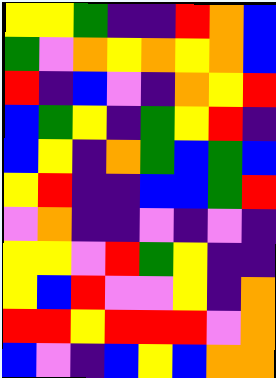[["yellow", "yellow", "green", "indigo", "indigo", "red", "orange", "blue"], ["green", "violet", "orange", "yellow", "orange", "yellow", "orange", "blue"], ["red", "indigo", "blue", "violet", "indigo", "orange", "yellow", "red"], ["blue", "green", "yellow", "indigo", "green", "yellow", "red", "indigo"], ["blue", "yellow", "indigo", "orange", "green", "blue", "green", "blue"], ["yellow", "red", "indigo", "indigo", "blue", "blue", "green", "red"], ["violet", "orange", "indigo", "indigo", "violet", "indigo", "violet", "indigo"], ["yellow", "yellow", "violet", "red", "green", "yellow", "indigo", "indigo"], ["yellow", "blue", "red", "violet", "violet", "yellow", "indigo", "orange"], ["red", "red", "yellow", "red", "red", "red", "violet", "orange"], ["blue", "violet", "indigo", "blue", "yellow", "blue", "orange", "orange"]]